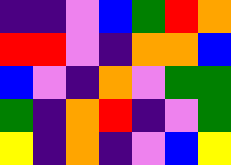[["indigo", "indigo", "violet", "blue", "green", "red", "orange"], ["red", "red", "violet", "indigo", "orange", "orange", "blue"], ["blue", "violet", "indigo", "orange", "violet", "green", "green"], ["green", "indigo", "orange", "red", "indigo", "violet", "green"], ["yellow", "indigo", "orange", "indigo", "violet", "blue", "yellow"]]